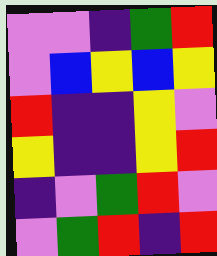[["violet", "violet", "indigo", "green", "red"], ["violet", "blue", "yellow", "blue", "yellow"], ["red", "indigo", "indigo", "yellow", "violet"], ["yellow", "indigo", "indigo", "yellow", "red"], ["indigo", "violet", "green", "red", "violet"], ["violet", "green", "red", "indigo", "red"]]